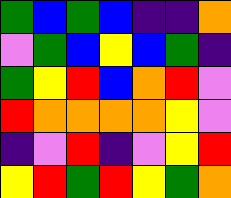[["green", "blue", "green", "blue", "indigo", "indigo", "orange"], ["violet", "green", "blue", "yellow", "blue", "green", "indigo"], ["green", "yellow", "red", "blue", "orange", "red", "violet"], ["red", "orange", "orange", "orange", "orange", "yellow", "violet"], ["indigo", "violet", "red", "indigo", "violet", "yellow", "red"], ["yellow", "red", "green", "red", "yellow", "green", "orange"]]